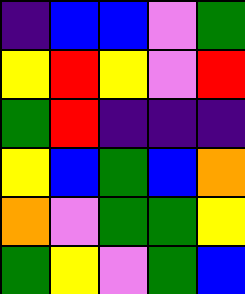[["indigo", "blue", "blue", "violet", "green"], ["yellow", "red", "yellow", "violet", "red"], ["green", "red", "indigo", "indigo", "indigo"], ["yellow", "blue", "green", "blue", "orange"], ["orange", "violet", "green", "green", "yellow"], ["green", "yellow", "violet", "green", "blue"]]